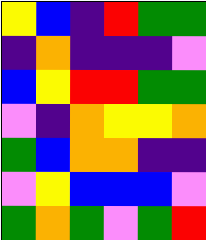[["yellow", "blue", "indigo", "red", "green", "green"], ["indigo", "orange", "indigo", "indigo", "indigo", "violet"], ["blue", "yellow", "red", "red", "green", "green"], ["violet", "indigo", "orange", "yellow", "yellow", "orange"], ["green", "blue", "orange", "orange", "indigo", "indigo"], ["violet", "yellow", "blue", "blue", "blue", "violet"], ["green", "orange", "green", "violet", "green", "red"]]